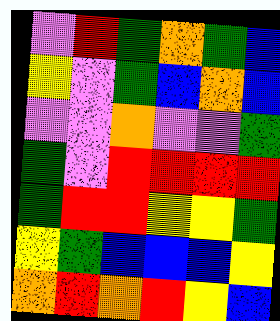[["violet", "red", "green", "orange", "green", "blue"], ["yellow", "violet", "green", "blue", "orange", "blue"], ["violet", "violet", "orange", "violet", "violet", "green"], ["green", "violet", "red", "red", "red", "red"], ["green", "red", "red", "yellow", "yellow", "green"], ["yellow", "green", "blue", "blue", "blue", "yellow"], ["orange", "red", "orange", "red", "yellow", "blue"]]